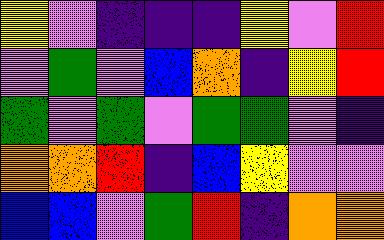[["yellow", "violet", "indigo", "indigo", "indigo", "yellow", "violet", "red"], ["violet", "green", "violet", "blue", "orange", "indigo", "yellow", "red"], ["green", "violet", "green", "violet", "green", "green", "violet", "indigo"], ["orange", "orange", "red", "indigo", "blue", "yellow", "violet", "violet"], ["blue", "blue", "violet", "green", "red", "indigo", "orange", "orange"]]